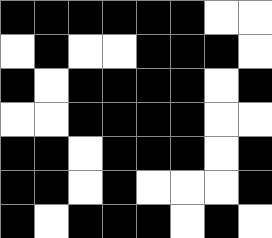[["black", "black", "black", "black", "black", "black", "white", "white"], ["white", "black", "white", "white", "black", "black", "black", "white"], ["black", "white", "black", "black", "black", "black", "white", "black"], ["white", "white", "black", "black", "black", "black", "white", "white"], ["black", "black", "white", "black", "black", "black", "white", "black"], ["black", "black", "white", "black", "white", "white", "white", "black"], ["black", "white", "black", "black", "black", "white", "black", "white"]]